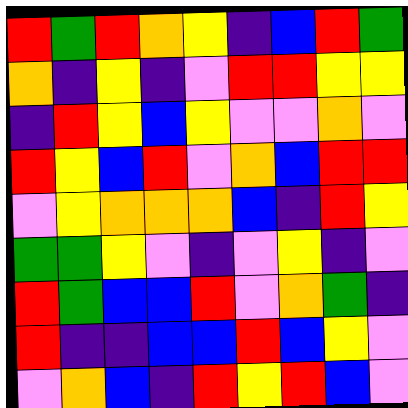[["red", "green", "red", "orange", "yellow", "indigo", "blue", "red", "green"], ["orange", "indigo", "yellow", "indigo", "violet", "red", "red", "yellow", "yellow"], ["indigo", "red", "yellow", "blue", "yellow", "violet", "violet", "orange", "violet"], ["red", "yellow", "blue", "red", "violet", "orange", "blue", "red", "red"], ["violet", "yellow", "orange", "orange", "orange", "blue", "indigo", "red", "yellow"], ["green", "green", "yellow", "violet", "indigo", "violet", "yellow", "indigo", "violet"], ["red", "green", "blue", "blue", "red", "violet", "orange", "green", "indigo"], ["red", "indigo", "indigo", "blue", "blue", "red", "blue", "yellow", "violet"], ["violet", "orange", "blue", "indigo", "red", "yellow", "red", "blue", "violet"]]